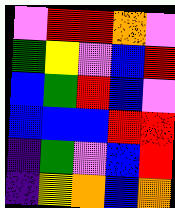[["violet", "red", "red", "orange", "violet"], ["green", "yellow", "violet", "blue", "red"], ["blue", "green", "red", "blue", "violet"], ["blue", "blue", "blue", "red", "red"], ["indigo", "green", "violet", "blue", "red"], ["indigo", "yellow", "orange", "blue", "orange"]]